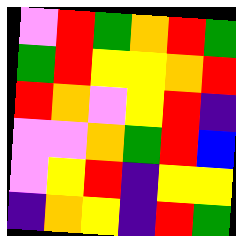[["violet", "red", "green", "orange", "red", "green"], ["green", "red", "yellow", "yellow", "orange", "red"], ["red", "orange", "violet", "yellow", "red", "indigo"], ["violet", "violet", "orange", "green", "red", "blue"], ["violet", "yellow", "red", "indigo", "yellow", "yellow"], ["indigo", "orange", "yellow", "indigo", "red", "green"]]